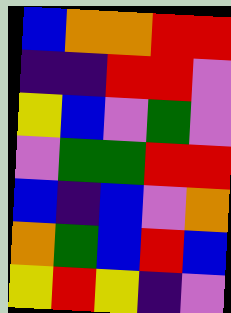[["blue", "orange", "orange", "red", "red"], ["indigo", "indigo", "red", "red", "violet"], ["yellow", "blue", "violet", "green", "violet"], ["violet", "green", "green", "red", "red"], ["blue", "indigo", "blue", "violet", "orange"], ["orange", "green", "blue", "red", "blue"], ["yellow", "red", "yellow", "indigo", "violet"]]